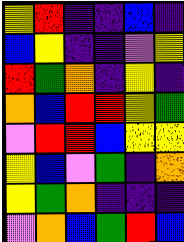[["yellow", "red", "indigo", "indigo", "blue", "indigo"], ["blue", "yellow", "indigo", "indigo", "violet", "yellow"], ["red", "green", "orange", "indigo", "yellow", "indigo"], ["orange", "blue", "red", "red", "yellow", "green"], ["violet", "red", "red", "blue", "yellow", "yellow"], ["yellow", "blue", "violet", "green", "indigo", "orange"], ["yellow", "green", "orange", "indigo", "indigo", "indigo"], ["violet", "orange", "blue", "green", "red", "blue"]]